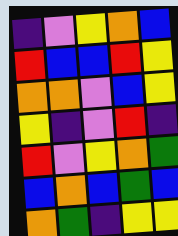[["indigo", "violet", "yellow", "orange", "blue"], ["red", "blue", "blue", "red", "yellow"], ["orange", "orange", "violet", "blue", "yellow"], ["yellow", "indigo", "violet", "red", "indigo"], ["red", "violet", "yellow", "orange", "green"], ["blue", "orange", "blue", "green", "blue"], ["orange", "green", "indigo", "yellow", "yellow"]]